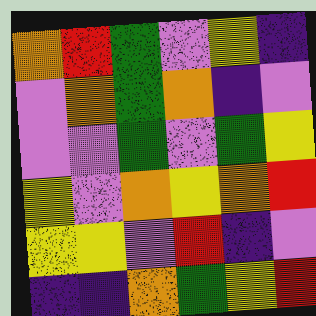[["orange", "red", "green", "violet", "yellow", "indigo"], ["violet", "orange", "green", "orange", "indigo", "violet"], ["violet", "violet", "green", "violet", "green", "yellow"], ["yellow", "violet", "orange", "yellow", "orange", "red"], ["yellow", "yellow", "violet", "red", "indigo", "violet"], ["indigo", "indigo", "orange", "green", "yellow", "red"]]